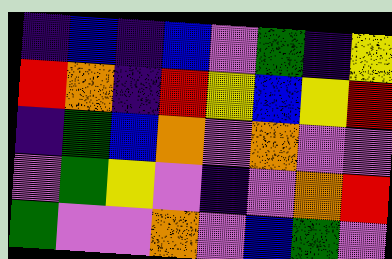[["indigo", "blue", "indigo", "blue", "violet", "green", "indigo", "yellow"], ["red", "orange", "indigo", "red", "yellow", "blue", "yellow", "red"], ["indigo", "green", "blue", "orange", "violet", "orange", "violet", "violet"], ["violet", "green", "yellow", "violet", "indigo", "violet", "orange", "red"], ["green", "violet", "violet", "orange", "violet", "blue", "green", "violet"]]